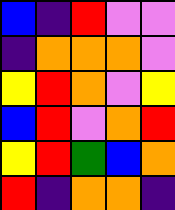[["blue", "indigo", "red", "violet", "violet"], ["indigo", "orange", "orange", "orange", "violet"], ["yellow", "red", "orange", "violet", "yellow"], ["blue", "red", "violet", "orange", "red"], ["yellow", "red", "green", "blue", "orange"], ["red", "indigo", "orange", "orange", "indigo"]]